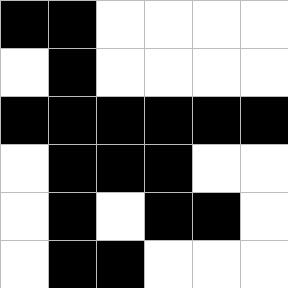[["black", "black", "white", "white", "white", "white"], ["white", "black", "white", "white", "white", "white"], ["black", "black", "black", "black", "black", "black"], ["white", "black", "black", "black", "white", "white"], ["white", "black", "white", "black", "black", "white"], ["white", "black", "black", "white", "white", "white"]]